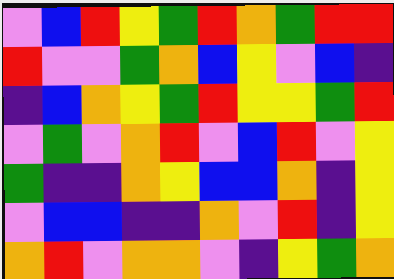[["violet", "blue", "red", "yellow", "green", "red", "orange", "green", "red", "red"], ["red", "violet", "violet", "green", "orange", "blue", "yellow", "violet", "blue", "indigo"], ["indigo", "blue", "orange", "yellow", "green", "red", "yellow", "yellow", "green", "red"], ["violet", "green", "violet", "orange", "red", "violet", "blue", "red", "violet", "yellow"], ["green", "indigo", "indigo", "orange", "yellow", "blue", "blue", "orange", "indigo", "yellow"], ["violet", "blue", "blue", "indigo", "indigo", "orange", "violet", "red", "indigo", "yellow"], ["orange", "red", "violet", "orange", "orange", "violet", "indigo", "yellow", "green", "orange"]]